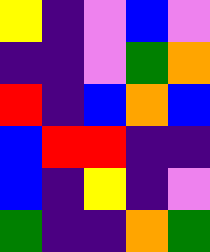[["yellow", "indigo", "violet", "blue", "violet"], ["indigo", "indigo", "violet", "green", "orange"], ["red", "indigo", "blue", "orange", "blue"], ["blue", "red", "red", "indigo", "indigo"], ["blue", "indigo", "yellow", "indigo", "violet"], ["green", "indigo", "indigo", "orange", "green"]]